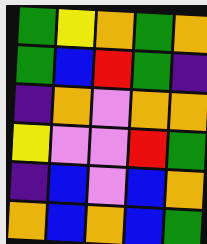[["green", "yellow", "orange", "green", "orange"], ["green", "blue", "red", "green", "indigo"], ["indigo", "orange", "violet", "orange", "orange"], ["yellow", "violet", "violet", "red", "green"], ["indigo", "blue", "violet", "blue", "orange"], ["orange", "blue", "orange", "blue", "green"]]